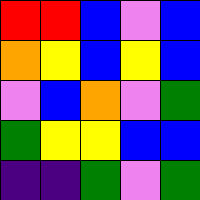[["red", "red", "blue", "violet", "blue"], ["orange", "yellow", "blue", "yellow", "blue"], ["violet", "blue", "orange", "violet", "green"], ["green", "yellow", "yellow", "blue", "blue"], ["indigo", "indigo", "green", "violet", "green"]]